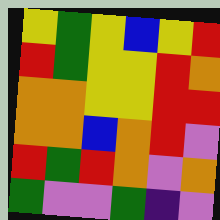[["yellow", "green", "yellow", "blue", "yellow", "red"], ["red", "green", "yellow", "yellow", "red", "orange"], ["orange", "orange", "yellow", "yellow", "red", "red"], ["orange", "orange", "blue", "orange", "red", "violet"], ["red", "green", "red", "orange", "violet", "orange"], ["green", "violet", "violet", "green", "indigo", "violet"]]